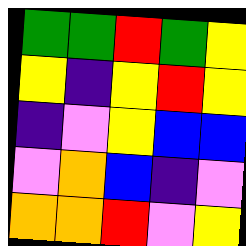[["green", "green", "red", "green", "yellow"], ["yellow", "indigo", "yellow", "red", "yellow"], ["indigo", "violet", "yellow", "blue", "blue"], ["violet", "orange", "blue", "indigo", "violet"], ["orange", "orange", "red", "violet", "yellow"]]